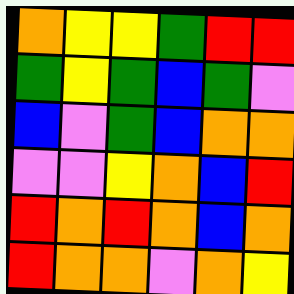[["orange", "yellow", "yellow", "green", "red", "red"], ["green", "yellow", "green", "blue", "green", "violet"], ["blue", "violet", "green", "blue", "orange", "orange"], ["violet", "violet", "yellow", "orange", "blue", "red"], ["red", "orange", "red", "orange", "blue", "orange"], ["red", "orange", "orange", "violet", "orange", "yellow"]]